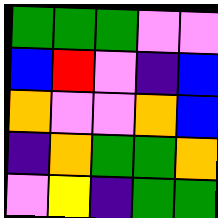[["green", "green", "green", "violet", "violet"], ["blue", "red", "violet", "indigo", "blue"], ["orange", "violet", "violet", "orange", "blue"], ["indigo", "orange", "green", "green", "orange"], ["violet", "yellow", "indigo", "green", "green"]]